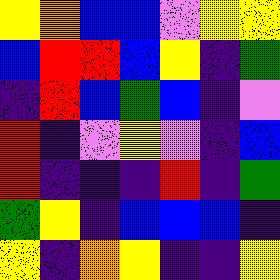[["yellow", "orange", "blue", "blue", "violet", "yellow", "yellow"], ["blue", "red", "red", "blue", "yellow", "indigo", "green"], ["indigo", "red", "blue", "green", "blue", "indigo", "violet"], ["red", "indigo", "violet", "yellow", "violet", "indigo", "blue"], ["red", "indigo", "indigo", "indigo", "red", "indigo", "green"], ["green", "yellow", "indigo", "blue", "blue", "blue", "indigo"], ["yellow", "indigo", "orange", "yellow", "indigo", "indigo", "yellow"]]